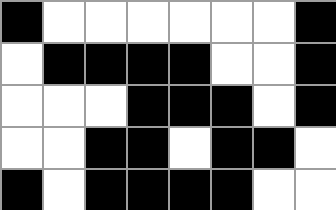[["black", "white", "white", "white", "white", "white", "white", "black"], ["white", "black", "black", "black", "black", "white", "white", "black"], ["white", "white", "white", "black", "black", "black", "white", "black"], ["white", "white", "black", "black", "white", "black", "black", "white"], ["black", "white", "black", "black", "black", "black", "white", "white"]]